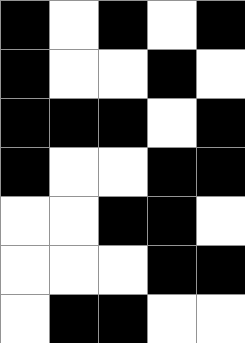[["black", "white", "black", "white", "black"], ["black", "white", "white", "black", "white"], ["black", "black", "black", "white", "black"], ["black", "white", "white", "black", "black"], ["white", "white", "black", "black", "white"], ["white", "white", "white", "black", "black"], ["white", "black", "black", "white", "white"]]